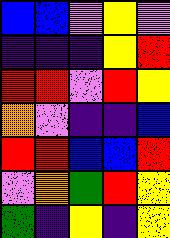[["blue", "blue", "violet", "yellow", "violet"], ["indigo", "indigo", "indigo", "yellow", "red"], ["red", "red", "violet", "red", "yellow"], ["orange", "violet", "indigo", "indigo", "blue"], ["red", "red", "blue", "blue", "red"], ["violet", "orange", "green", "red", "yellow"], ["green", "indigo", "yellow", "indigo", "yellow"]]